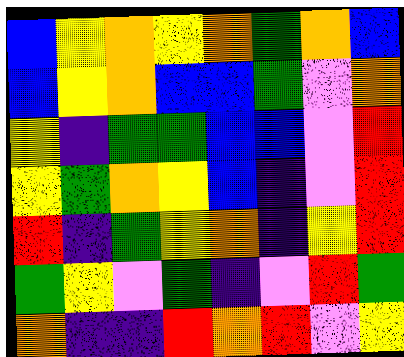[["blue", "yellow", "orange", "yellow", "orange", "green", "orange", "blue"], ["blue", "yellow", "orange", "blue", "blue", "green", "violet", "orange"], ["yellow", "indigo", "green", "green", "blue", "blue", "violet", "red"], ["yellow", "green", "orange", "yellow", "blue", "indigo", "violet", "red"], ["red", "indigo", "green", "yellow", "orange", "indigo", "yellow", "red"], ["green", "yellow", "violet", "green", "indigo", "violet", "red", "green"], ["orange", "indigo", "indigo", "red", "orange", "red", "violet", "yellow"]]